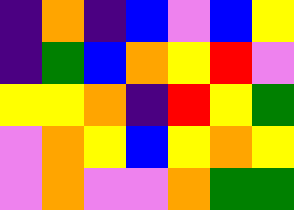[["indigo", "orange", "indigo", "blue", "violet", "blue", "yellow"], ["indigo", "green", "blue", "orange", "yellow", "red", "violet"], ["yellow", "yellow", "orange", "indigo", "red", "yellow", "green"], ["violet", "orange", "yellow", "blue", "yellow", "orange", "yellow"], ["violet", "orange", "violet", "violet", "orange", "green", "green"]]